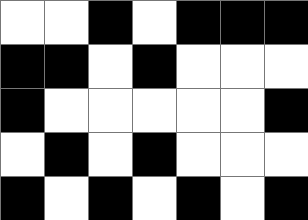[["white", "white", "black", "white", "black", "black", "black"], ["black", "black", "white", "black", "white", "white", "white"], ["black", "white", "white", "white", "white", "white", "black"], ["white", "black", "white", "black", "white", "white", "white"], ["black", "white", "black", "white", "black", "white", "black"]]